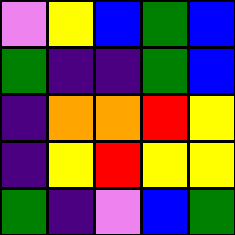[["violet", "yellow", "blue", "green", "blue"], ["green", "indigo", "indigo", "green", "blue"], ["indigo", "orange", "orange", "red", "yellow"], ["indigo", "yellow", "red", "yellow", "yellow"], ["green", "indigo", "violet", "blue", "green"]]